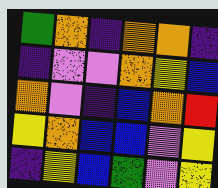[["green", "orange", "indigo", "orange", "orange", "indigo"], ["indigo", "violet", "violet", "orange", "yellow", "blue"], ["orange", "violet", "indigo", "blue", "orange", "red"], ["yellow", "orange", "blue", "blue", "violet", "yellow"], ["indigo", "yellow", "blue", "green", "violet", "yellow"]]